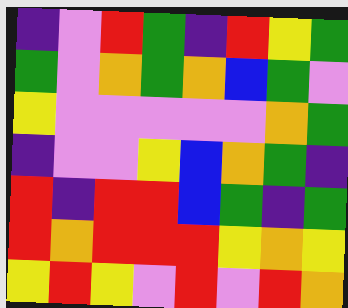[["indigo", "violet", "red", "green", "indigo", "red", "yellow", "green"], ["green", "violet", "orange", "green", "orange", "blue", "green", "violet"], ["yellow", "violet", "violet", "violet", "violet", "violet", "orange", "green"], ["indigo", "violet", "violet", "yellow", "blue", "orange", "green", "indigo"], ["red", "indigo", "red", "red", "blue", "green", "indigo", "green"], ["red", "orange", "red", "red", "red", "yellow", "orange", "yellow"], ["yellow", "red", "yellow", "violet", "red", "violet", "red", "orange"]]